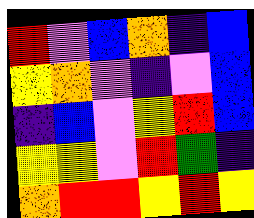[["red", "violet", "blue", "orange", "indigo", "blue"], ["yellow", "orange", "violet", "indigo", "violet", "blue"], ["indigo", "blue", "violet", "yellow", "red", "blue"], ["yellow", "yellow", "violet", "red", "green", "indigo"], ["orange", "red", "red", "yellow", "red", "yellow"]]